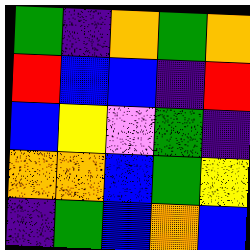[["green", "indigo", "orange", "green", "orange"], ["red", "blue", "blue", "indigo", "red"], ["blue", "yellow", "violet", "green", "indigo"], ["orange", "orange", "blue", "green", "yellow"], ["indigo", "green", "blue", "orange", "blue"]]